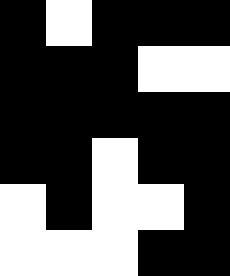[["black", "white", "black", "black", "black"], ["black", "black", "black", "white", "white"], ["black", "black", "black", "black", "black"], ["black", "black", "white", "black", "black"], ["white", "black", "white", "white", "black"], ["white", "white", "white", "black", "black"]]